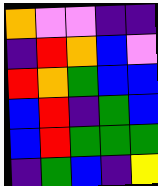[["orange", "violet", "violet", "indigo", "indigo"], ["indigo", "red", "orange", "blue", "violet"], ["red", "orange", "green", "blue", "blue"], ["blue", "red", "indigo", "green", "blue"], ["blue", "red", "green", "green", "green"], ["indigo", "green", "blue", "indigo", "yellow"]]